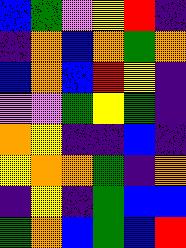[["blue", "green", "violet", "yellow", "red", "indigo"], ["indigo", "orange", "blue", "orange", "green", "orange"], ["blue", "orange", "blue", "red", "yellow", "indigo"], ["violet", "violet", "green", "yellow", "green", "indigo"], ["orange", "yellow", "indigo", "indigo", "blue", "indigo"], ["yellow", "orange", "orange", "green", "indigo", "orange"], ["indigo", "yellow", "indigo", "green", "blue", "blue"], ["green", "orange", "blue", "green", "blue", "red"]]